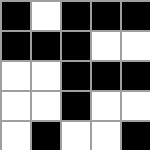[["black", "white", "black", "black", "black"], ["black", "black", "black", "white", "white"], ["white", "white", "black", "black", "black"], ["white", "white", "black", "white", "white"], ["white", "black", "white", "white", "black"]]